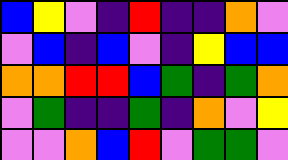[["blue", "yellow", "violet", "indigo", "red", "indigo", "indigo", "orange", "violet"], ["violet", "blue", "indigo", "blue", "violet", "indigo", "yellow", "blue", "blue"], ["orange", "orange", "red", "red", "blue", "green", "indigo", "green", "orange"], ["violet", "green", "indigo", "indigo", "green", "indigo", "orange", "violet", "yellow"], ["violet", "violet", "orange", "blue", "red", "violet", "green", "green", "violet"]]